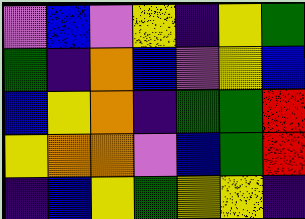[["violet", "blue", "violet", "yellow", "indigo", "yellow", "green"], ["green", "indigo", "orange", "blue", "violet", "yellow", "blue"], ["blue", "yellow", "orange", "indigo", "green", "green", "red"], ["yellow", "orange", "orange", "violet", "blue", "green", "red"], ["indigo", "blue", "yellow", "green", "yellow", "yellow", "indigo"]]